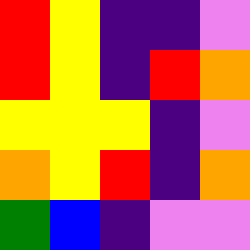[["red", "yellow", "indigo", "indigo", "violet"], ["red", "yellow", "indigo", "red", "orange"], ["yellow", "yellow", "yellow", "indigo", "violet"], ["orange", "yellow", "red", "indigo", "orange"], ["green", "blue", "indigo", "violet", "violet"]]